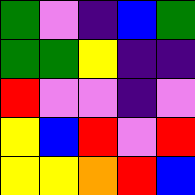[["green", "violet", "indigo", "blue", "green"], ["green", "green", "yellow", "indigo", "indigo"], ["red", "violet", "violet", "indigo", "violet"], ["yellow", "blue", "red", "violet", "red"], ["yellow", "yellow", "orange", "red", "blue"]]